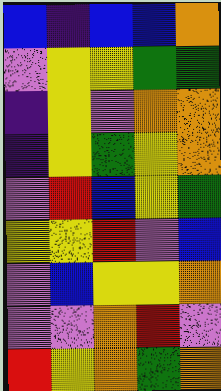[["blue", "indigo", "blue", "blue", "orange"], ["violet", "yellow", "yellow", "green", "green"], ["indigo", "yellow", "violet", "orange", "orange"], ["indigo", "yellow", "green", "yellow", "orange"], ["violet", "red", "blue", "yellow", "green"], ["yellow", "yellow", "red", "violet", "blue"], ["violet", "blue", "yellow", "yellow", "orange"], ["violet", "violet", "orange", "red", "violet"], ["red", "yellow", "orange", "green", "orange"]]